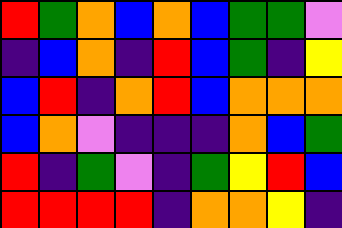[["red", "green", "orange", "blue", "orange", "blue", "green", "green", "violet"], ["indigo", "blue", "orange", "indigo", "red", "blue", "green", "indigo", "yellow"], ["blue", "red", "indigo", "orange", "red", "blue", "orange", "orange", "orange"], ["blue", "orange", "violet", "indigo", "indigo", "indigo", "orange", "blue", "green"], ["red", "indigo", "green", "violet", "indigo", "green", "yellow", "red", "blue"], ["red", "red", "red", "red", "indigo", "orange", "orange", "yellow", "indigo"]]